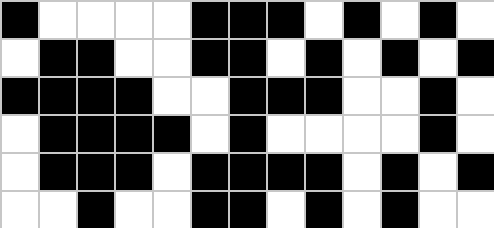[["black", "white", "white", "white", "white", "black", "black", "black", "white", "black", "white", "black", "white"], ["white", "black", "black", "white", "white", "black", "black", "white", "black", "white", "black", "white", "black"], ["black", "black", "black", "black", "white", "white", "black", "black", "black", "white", "white", "black", "white"], ["white", "black", "black", "black", "black", "white", "black", "white", "white", "white", "white", "black", "white"], ["white", "black", "black", "black", "white", "black", "black", "black", "black", "white", "black", "white", "black"], ["white", "white", "black", "white", "white", "black", "black", "white", "black", "white", "black", "white", "white"]]